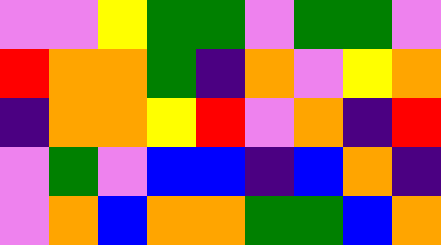[["violet", "violet", "yellow", "green", "green", "violet", "green", "green", "violet"], ["red", "orange", "orange", "green", "indigo", "orange", "violet", "yellow", "orange"], ["indigo", "orange", "orange", "yellow", "red", "violet", "orange", "indigo", "red"], ["violet", "green", "violet", "blue", "blue", "indigo", "blue", "orange", "indigo"], ["violet", "orange", "blue", "orange", "orange", "green", "green", "blue", "orange"]]